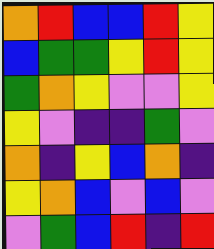[["orange", "red", "blue", "blue", "red", "yellow"], ["blue", "green", "green", "yellow", "red", "yellow"], ["green", "orange", "yellow", "violet", "violet", "yellow"], ["yellow", "violet", "indigo", "indigo", "green", "violet"], ["orange", "indigo", "yellow", "blue", "orange", "indigo"], ["yellow", "orange", "blue", "violet", "blue", "violet"], ["violet", "green", "blue", "red", "indigo", "red"]]